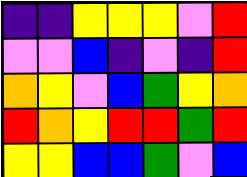[["indigo", "indigo", "yellow", "yellow", "yellow", "violet", "red"], ["violet", "violet", "blue", "indigo", "violet", "indigo", "red"], ["orange", "yellow", "violet", "blue", "green", "yellow", "orange"], ["red", "orange", "yellow", "red", "red", "green", "red"], ["yellow", "yellow", "blue", "blue", "green", "violet", "blue"]]